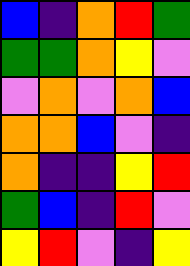[["blue", "indigo", "orange", "red", "green"], ["green", "green", "orange", "yellow", "violet"], ["violet", "orange", "violet", "orange", "blue"], ["orange", "orange", "blue", "violet", "indigo"], ["orange", "indigo", "indigo", "yellow", "red"], ["green", "blue", "indigo", "red", "violet"], ["yellow", "red", "violet", "indigo", "yellow"]]